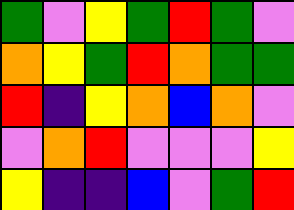[["green", "violet", "yellow", "green", "red", "green", "violet"], ["orange", "yellow", "green", "red", "orange", "green", "green"], ["red", "indigo", "yellow", "orange", "blue", "orange", "violet"], ["violet", "orange", "red", "violet", "violet", "violet", "yellow"], ["yellow", "indigo", "indigo", "blue", "violet", "green", "red"]]